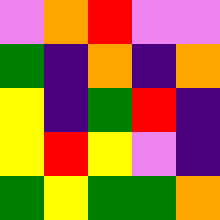[["violet", "orange", "red", "violet", "violet"], ["green", "indigo", "orange", "indigo", "orange"], ["yellow", "indigo", "green", "red", "indigo"], ["yellow", "red", "yellow", "violet", "indigo"], ["green", "yellow", "green", "green", "orange"]]